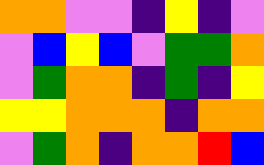[["orange", "orange", "violet", "violet", "indigo", "yellow", "indigo", "violet"], ["violet", "blue", "yellow", "blue", "violet", "green", "green", "orange"], ["violet", "green", "orange", "orange", "indigo", "green", "indigo", "yellow"], ["yellow", "yellow", "orange", "orange", "orange", "indigo", "orange", "orange"], ["violet", "green", "orange", "indigo", "orange", "orange", "red", "blue"]]